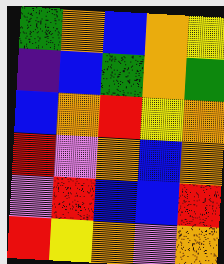[["green", "orange", "blue", "orange", "yellow"], ["indigo", "blue", "green", "orange", "green"], ["blue", "orange", "red", "yellow", "orange"], ["red", "violet", "orange", "blue", "orange"], ["violet", "red", "blue", "blue", "red"], ["red", "yellow", "orange", "violet", "orange"]]